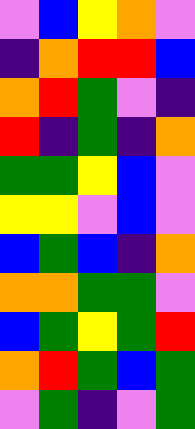[["violet", "blue", "yellow", "orange", "violet"], ["indigo", "orange", "red", "red", "blue"], ["orange", "red", "green", "violet", "indigo"], ["red", "indigo", "green", "indigo", "orange"], ["green", "green", "yellow", "blue", "violet"], ["yellow", "yellow", "violet", "blue", "violet"], ["blue", "green", "blue", "indigo", "orange"], ["orange", "orange", "green", "green", "violet"], ["blue", "green", "yellow", "green", "red"], ["orange", "red", "green", "blue", "green"], ["violet", "green", "indigo", "violet", "green"]]